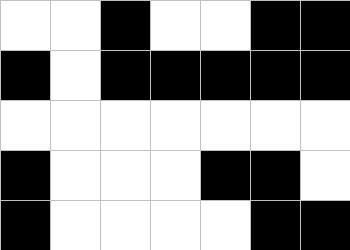[["white", "white", "black", "white", "white", "black", "black"], ["black", "white", "black", "black", "black", "black", "black"], ["white", "white", "white", "white", "white", "white", "white"], ["black", "white", "white", "white", "black", "black", "white"], ["black", "white", "white", "white", "white", "black", "black"]]